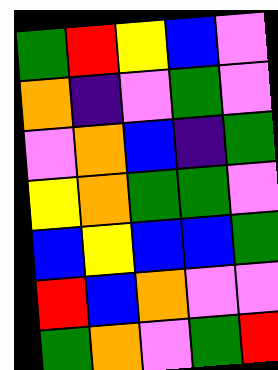[["green", "red", "yellow", "blue", "violet"], ["orange", "indigo", "violet", "green", "violet"], ["violet", "orange", "blue", "indigo", "green"], ["yellow", "orange", "green", "green", "violet"], ["blue", "yellow", "blue", "blue", "green"], ["red", "blue", "orange", "violet", "violet"], ["green", "orange", "violet", "green", "red"]]